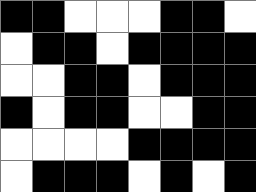[["black", "black", "white", "white", "white", "black", "black", "white"], ["white", "black", "black", "white", "black", "black", "black", "black"], ["white", "white", "black", "black", "white", "black", "black", "black"], ["black", "white", "black", "black", "white", "white", "black", "black"], ["white", "white", "white", "white", "black", "black", "black", "black"], ["white", "black", "black", "black", "white", "black", "white", "black"]]